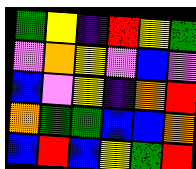[["green", "yellow", "indigo", "red", "yellow", "green"], ["violet", "orange", "yellow", "violet", "blue", "violet"], ["blue", "violet", "yellow", "indigo", "orange", "red"], ["orange", "green", "green", "blue", "blue", "orange"], ["blue", "red", "blue", "yellow", "green", "red"]]